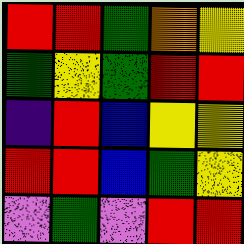[["red", "red", "green", "orange", "yellow"], ["green", "yellow", "green", "red", "red"], ["indigo", "red", "blue", "yellow", "yellow"], ["red", "red", "blue", "green", "yellow"], ["violet", "green", "violet", "red", "red"]]